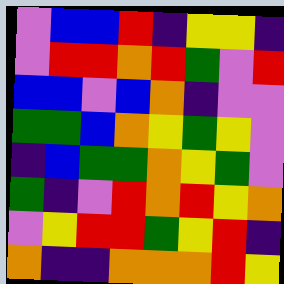[["violet", "blue", "blue", "red", "indigo", "yellow", "yellow", "indigo"], ["violet", "red", "red", "orange", "red", "green", "violet", "red"], ["blue", "blue", "violet", "blue", "orange", "indigo", "violet", "violet"], ["green", "green", "blue", "orange", "yellow", "green", "yellow", "violet"], ["indigo", "blue", "green", "green", "orange", "yellow", "green", "violet"], ["green", "indigo", "violet", "red", "orange", "red", "yellow", "orange"], ["violet", "yellow", "red", "red", "green", "yellow", "red", "indigo"], ["orange", "indigo", "indigo", "orange", "orange", "orange", "red", "yellow"]]